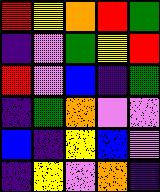[["red", "yellow", "orange", "red", "green"], ["indigo", "violet", "green", "yellow", "red"], ["red", "violet", "blue", "indigo", "green"], ["indigo", "green", "orange", "violet", "violet"], ["blue", "indigo", "yellow", "blue", "violet"], ["indigo", "yellow", "violet", "orange", "indigo"]]